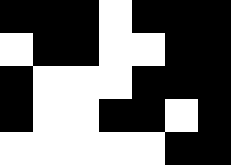[["black", "black", "black", "white", "black", "black", "black"], ["white", "black", "black", "white", "white", "black", "black"], ["black", "white", "white", "white", "black", "black", "black"], ["black", "white", "white", "black", "black", "white", "black"], ["white", "white", "white", "white", "white", "black", "black"]]